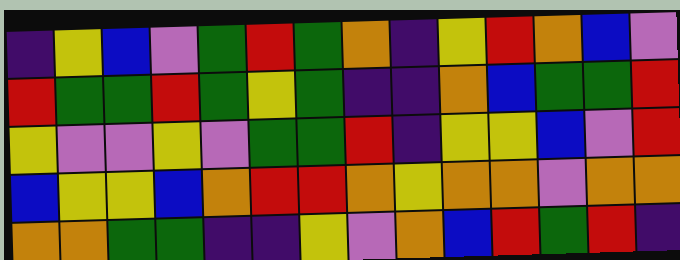[["indigo", "yellow", "blue", "violet", "green", "red", "green", "orange", "indigo", "yellow", "red", "orange", "blue", "violet"], ["red", "green", "green", "red", "green", "yellow", "green", "indigo", "indigo", "orange", "blue", "green", "green", "red"], ["yellow", "violet", "violet", "yellow", "violet", "green", "green", "red", "indigo", "yellow", "yellow", "blue", "violet", "red"], ["blue", "yellow", "yellow", "blue", "orange", "red", "red", "orange", "yellow", "orange", "orange", "violet", "orange", "orange"], ["orange", "orange", "green", "green", "indigo", "indigo", "yellow", "violet", "orange", "blue", "red", "green", "red", "indigo"]]